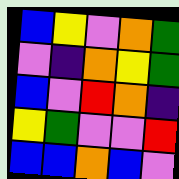[["blue", "yellow", "violet", "orange", "green"], ["violet", "indigo", "orange", "yellow", "green"], ["blue", "violet", "red", "orange", "indigo"], ["yellow", "green", "violet", "violet", "red"], ["blue", "blue", "orange", "blue", "violet"]]